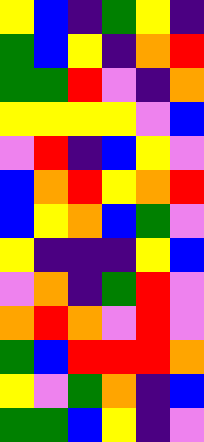[["yellow", "blue", "indigo", "green", "yellow", "indigo"], ["green", "blue", "yellow", "indigo", "orange", "red"], ["green", "green", "red", "violet", "indigo", "orange"], ["yellow", "yellow", "yellow", "yellow", "violet", "blue"], ["violet", "red", "indigo", "blue", "yellow", "violet"], ["blue", "orange", "red", "yellow", "orange", "red"], ["blue", "yellow", "orange", "blue", "green", "violet"], ["yellow", "indigo", "indigo", "indigo", "yellow", "blue"], ["violet", "orange", "indigo", "green", "red", "violet"], ["orange", "red", "orange", "violet", "red", "violet"], ["green", "blue", "red", "red", "red", "orange"], ["yellow", "violet", "green", "orange", "indigo", "blue"], ["green", "green", "blue", "yellow", "indigo", "violet"]]